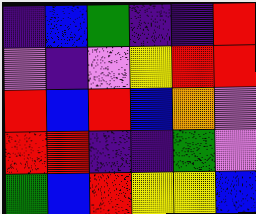[["indigo", "blue", "green", "indigo", "indigo", "red"], ["violet", "indigo", "violet", "yellow", "red", "red"], ["red", "blue", "red", "blue", "orange", "violet"], ["red", "red", "indigo", "indigo", "green", "violet"], ["green", "blue", "red", "yellow", "yellow", "blue"]]